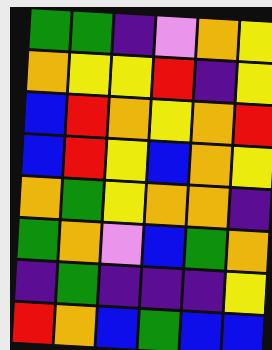[["green", "green", "indigo", "violet", "orange", "yellow"], ["orange", "yellow", "yellow", "red", "indigo", "yellow"], ["blue", "red", "orange", "yellow", "orange", "red"], ["blue", "red", "yellow", "blue", "orange", "yellow"], ["orange", "green", "yellow", "orange", "orange", "indigo"], ["green", "orange", "violet", "blue", "green", "orange"], ["indigo", "green", "indigo", "indigo", "indigo", "yellow"], ["red", "orange", "blue", "green", "blue", "blue"]]